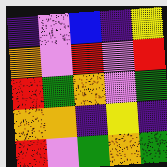[["indigo", "violet", "blue", "indigo", "yellow"], ["orange", "violet", "red", "violet", "red"], ["red", "green", "orange", "violet", "green"], ["orange", "orange", "indigo", "yellow", "indigo"], ["red", "violet", "green", "orange", "green"]]